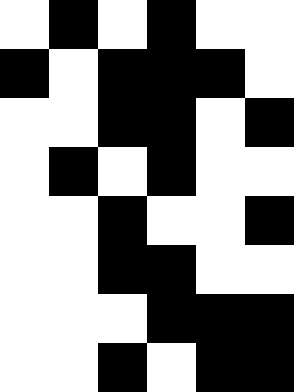[["white", "black", "white", "black", "white", "white"], ["black", "white", "black", "black", "black", "white"], ["white", "white", "black", "black", "white", "black"], ["white", "black", "white", "black", "white", "white"], ["white", "white", "black", "white", "white", "black"], ["white", "white", "black", "black", "white", "white"], ["white", "white", "white", "black", "black", "black"], ["white", "white", "black", "white", "black", "black"]]